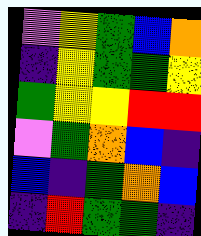[["violet", "yellow", "green", "blue", "orange"], ["indigo", "yellow", "green", "green", "yellow"], ["green", "yellow", "yellow", "red", "red"], ["violet", "green", "orange", "blue", "indigo"], ["blue", "indigo", "green", "orange", "blue"], ["indigo", "red", "green", "green", "indigo"]]